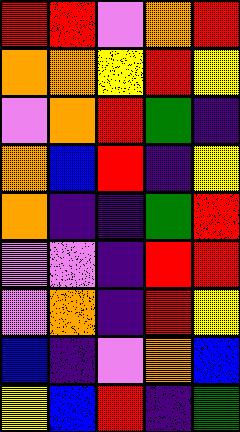[["red", "red", "violet", "orange", "red"], ["orange", "orange", "yellow", "red", "yellow"], ["violet", "orange", "red", "green", "indigo"], ["orange", "blue", "red", "indigo", "yellow"], ["orange", "indigo", "indigo", "green", "red"], ["violet", "violet", "indigo", "red", "red"], ["violet", "orange", "indigo", "red", "yellow"], ["blue", "indigo", "violet", "orange", "blue"], ["yellow", "blue", "red", "indigo", "green"]]